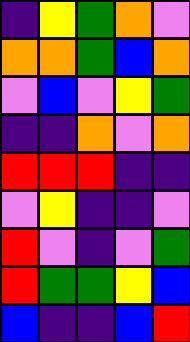[["indigo", "yellow", "green", "orange", "violet"], ["orange", "orange", "green", "blue", "orange"], ["violet", "blue", "violet", "yellow", "green"], ["indigo", "indigo", "orange", "violet", "orange"], ["red", "red", "red", "indigo", "indigo"], ["violet", "yellow", "indigo", "indigo", "violet"], ["red", "violet", "indigo", "violet", "green"], ["red", "green", "green", "yellow", "blue"], ["blue", "indigo", "indigo", "blue", "red"]]